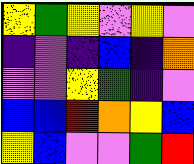[["yellow", "green", "yellow", "violet", "yellow", "violet"], ["indigo", "violet", "indigo", "blue", "indigo", "orange"], ["violet", "violet", "yellow", "green", "indigo", "violet"], ["blue", "blue", "red", "orange", "yellow", "blue"], ["yellow", "blue", "violet", "violet", "green", "red"]]